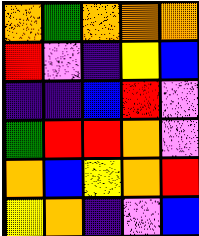[["orange", "green", "orange", "orange", "orange"], ["red", "violet", "indigo", "yellow", "blue"], ["indigo", "indigo", "blue", "red", "violet"], ["green", "red", "red", "orange", "violet"], ["orange", "blue", "yellow", "orange", "red"], ["yellow", "orange", "indigo", "violet", "blue"]]